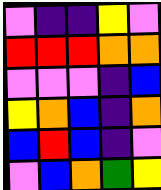[["violet", "indigo", "indigo", "yellow", "violet"], ["red", "red", "red", "orange", "orange"], ["violet", "violet", "violet", "indigo", "blue"], ["yellow", "orange", "blue", "indigo", "orange"], ["blue", "red", "blue", "indigo", "violet"], ["violet", "blue", "orange", "green", "yellow"]]